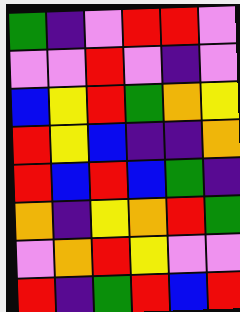[["green", "indigo", "violet", "red", "red", "violet"], ["violet", "violet", "red", "violet", "indigo", "violet"], ["blue", "yellow", "red", "green", "orange", "yellow"], ["red", "yellow", "blue", "indigo", "indigo", "orange"], ["red", "blue", "red", "blue", "green", "indigo"], ["orange", "indigo", "yellow", "orange", "red", "green"], ["violet", "orange", "red", "yellow", "violet", "violet"], ["red", "indigo", "green", "red", "blue", "red"]]